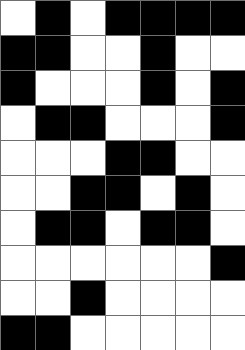[["white", "black", "white", "black", "black", "black", "black"], ["black", "black", "white", "white", "black", "white", "white"], ["black", "white", "white", "white", "black", "white", "black"], ["white", "black", "black", "white", "white", "white", "black"], ["white", "white", "white", "black", "black", "white", "white"], ["white", "white", "black", "black", "white", "black", "white"], ["white", "black", "black", "white", "black", "black", "white"], ["white", "white", "white", "white", "white", "white", "black"], ["white", "white", "black", "white", "white", "white", "white"], ["black", "black", "white", "white", "white", "white", "white"]]